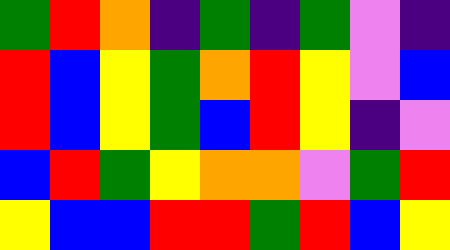[["green", "red", "orange", "indigo", "green", "indigo", "green", "violet", "indigo"], ["red", "blue", "yellow", "green", "orange", "red", "yellow", "violet", "blue"], ["red", "blue", "yellow", "green", "blue", "red", "yellow", "indigo", "violet"], ["blue", "red", "green", "yellow", "orange", "orange", "violet", "green", "red"], ["yellow", "blue", "blue", "red", "red", "green", "red", "blue", "yellow"]]